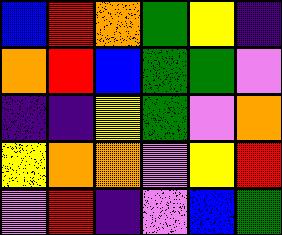[["blue", "red", "orange", "green", "yellow", "indigo"], ["orange", "red", "blue", "green", "green", "violet"], ["indigo", "indigo", "yellow", "green", "violet", "orange"], ["yellow", "orange", "orange", "violet", "yellow", "red"], ["violet", "red", "indigo", "violet", "blue", "green"]]